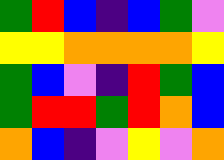[["green", "red", "blue", "indigo", "blue", "green", "violet"], ["yellow", "yellow", "orange", "orange", "orange", "orange", "yellow"], ["green", "blue", "violet", "indigo", "red", "green", "blue"], ["green", "red", "red", "green", "red", "orange", "blue"], ["orange", "blue", "indigo", "violet", "yellow", "violet", "orange"]]